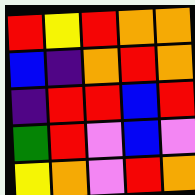[["red", "yellow", "red", "orange", "orange"], ["blue", "indigo", "orange", "red", "orange"], ["indigo", "red", "red", "blue", "red"], ["green", "red", "violet", "blue", "violet"], ["yellow", "orange", "violet", "red", "orange"]]